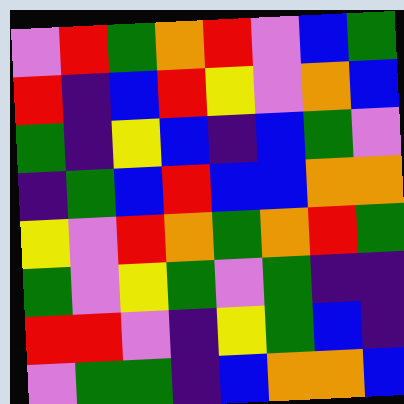[["violet", "red", "green", "orange", "red", "violet", "blue", "green"], ["red", "indigo", "blue", "red", "yellow", "violet", "orange", "blue"], ["green", "indigo", "yellow", "blue", "indigo", "blue", "green", "violet"], ["indigo", "green", "blue", "red", "blue", "blue", "orange", "orange"], ["yellow", "violet", "red", "orange", "green", "orange", "red", "green"], ["green", "violet", "yellow", "green", "violet", "green", "indigo", "indigo"], ["red", "red", "violet", "indigo", "yellow", "green", "blue", "indigo"], ["violet", "green", "green", "indigo", "blue", "orange", "orange", "blue"]]